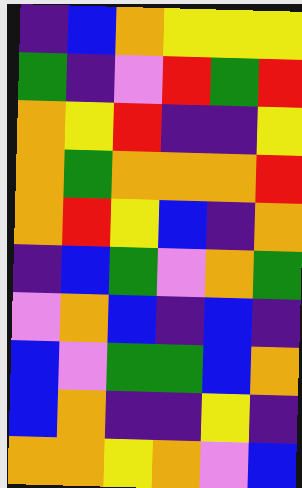[["indigo", "blue", "orange", "yellow", "yellow", "yellow"], ["green", "indigo", "violet", "red", "green", "red"], ["orange", "yellow", "red", "indigo", "indigo", "yellow"], ["orange", "green", "orange", "orange", "orange", "red"], ["orange", "red", "yellow", "blue", "indigo", "orange"], ["indigo", "blue", "green", "violet", "orange", "green"], ["violet", "orange", "blue", "indigo", "blue", "indigo"], ["blue", "violet", "green", "green", "blue", "orange"], ["blue", "orange", "indigo", "indigo", "yellow", "indigo"], ["orange", "orange", "yellow", "orange", "violet", "blue"]]